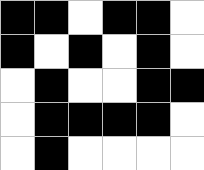[["black", "black", "white", "black", "black", "white"], ["black", "white", "black", "white", "black", "white"], ["white", "black", "white", "white", "black", "black"], ["white", "black", "black", "black", "black", "white"], ["white", "black", "white", "white", "white", "white"]]